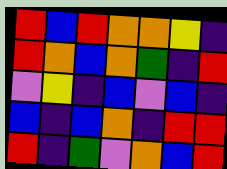[["red", "blue", "red", "orange", "orange", "yellow", "indigo"], ["red", "orange", "blue", "orange", "green", "indigo", "red"], ["violet", "yellow", "indigo", "blue", "violet", "blue", "indigo"], ["blue", "indigo", "blue", "orange", "indigo", "red", "red"], ["red", "indigo", "green", "violet", "orange", "blue", "red"]]